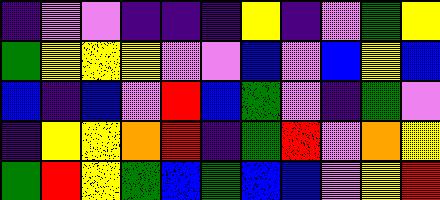[["indigo", "violet", "violet", "indigo", "indigo", "indigo", "yellow", "indigo", "violet", "green", "yellow"], ["green", "yellow", "yellow", "yellow", "violet", "violet", "blue", "violet", "blue", "yellow", "blue"], ["blue", "indigo", "blue", "violet", "red", "blue", "green", "violet", "indigo", "green", "violet"], ["indigo", "yellow", "yellow", "orange", "red", "indigo", "green", "red", "violet", "orange", "yellow"], ["green", "red", "yellow", "green", "blue", "green", "blue", "blue", "violet", "yellow", "red"]]